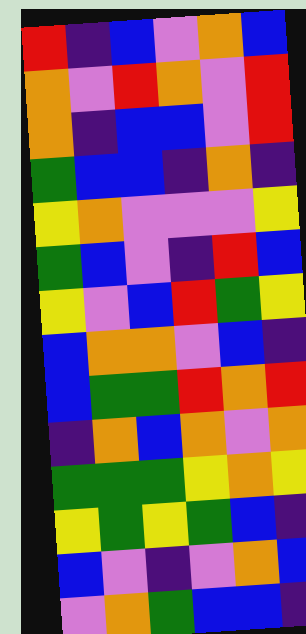[["red", "indigo", "blue", "violet", "orange", "blue"], ["orange", "violet", "red", "orange", "violet", "red"], ["orange", "indigo", "blue", "blue", "violet", "red"], ["green", "blue", "blue", "indigo", "orange", "indigo"], ["yellow", "orange", "violet", "violet", "violet", "yellow"], ["green", "blue", "violet", "indigo", "red", "blue"], ["yellow", "violet", "blue", "red", "green", "yellow"], ["blue", "orange", "orange", "violet", "blue", "indigo"], ["blue", "green", "green", "red", "orange", "red"], ["indigo", "orange", "blue", "orange", "violet", "orange"], ["green", "green", "green", "yellow", "orange", "yellow"], ["yellow", "green", "yellow", "green", "blue", "indigo"], ["blue", "violet", "indigo", "violet", "orange", "blue"], ["violet", "orange", "green", "blue", "blue", "indigo"]]